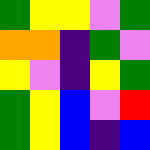[["green", "yellow", "yellow", "violet", "green"], ["orange", "orange", "indigo", "green", "violet"], ["yellow", "violet", "indigo", "yellow", "green"], ["green", "yellow", "blue", "violet", "red"], ["green", "yellow", "blue", "indigo", "blue"]]